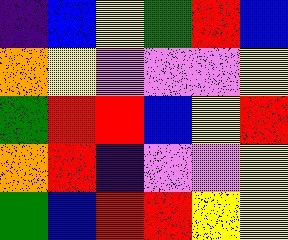[["indigo", "blue", "yellow", "green", "red", "blue"], ["orange", "yellow", "violet", "violet", "violet", "yellow"], ["green", "red", "red", "blue", "yellow", "red"], ["orange", "red", "indigo", "violet", "violet", "yellow"], ["green", "blue", "red", "red", "yellow", "yellow"]]